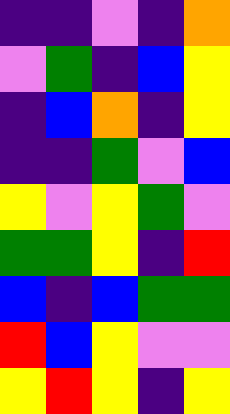[["indigo", "indigo", "violet", "indigo", "orange"], ["violet", "green", "indigo", "blue", "yellow"], ["indigo", "blue", "orange", "indigo", "yellow"], ["indigo", "indigo", "green", "violet", "blue"], ["yellow", "violet", "yellow", "green", "violet"], ["green", "green", "yellow", "indigo", "red"], ["blue", "indigo", "blue", "green", "green"], ["red", "blue", "yellow", "violet", "violet"], ["yellow", "red", "yellow", "indigo", "yellow"]]